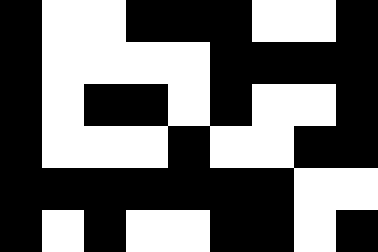[["black", "white", "white", "black", "black", "black", "white", "white", "black"], ["black", "white", "white", "white", "white", "black", "black", "black", "black"], ["black", "white", "black", "black", "white", "black", "white", "white", "black"], ["black", "white", "white", "white", "black", "white", "white", "black", "black"], ["black", "black", "black", "black", "black", "black", "black", "white", "white"], ["black", "white", "black", "white", "white", "black", "black", "white", "black"]]